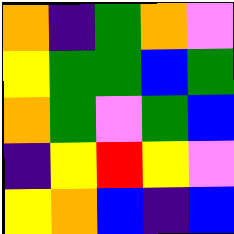[["orange", "indigo", "green", "orange", "violet"], ["yellow", "green", "green", "blue", "green"], ["orange", "green", "violet", "green", "blue"], ["indigo", "yellow", "red", "yellow", "violet"], ["yellow", "orange", "blue", "indigo", "blue"]]